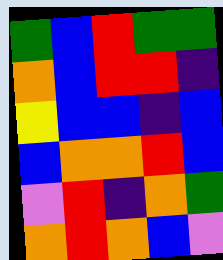[["green", "blue", "red", "green", "green"], ["orange", "blue", "red", "red", "indigo"], ["yellow", "blue", "blue", "indigo", "blue"], ["blue", "orange", "orange", "red", "blue"], ["violet", "red", "indigo", "orange", "green"], ["orange", "red", "orange", "blue", "violet"]]